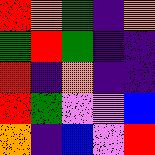[["red", "orange", "green", "indigo", "orange"], ["green", "red", "green", "indigo", "indigo"], ["red", "indigo", "orange", "indigo", "indigo"], ["red", "green", "violet", "violet", "blue"], ["orange", "indigo", "blue", "violet", "red"]]